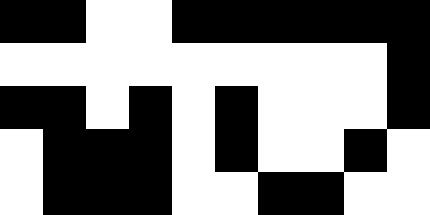[["black", "black", "white", "white", "black", "black", "black", "black", "black", "black"], ["white", "white", "white", "white", "white", "white", "white", "white", "white", "black"], ["black", "black", "white", "black", "white", "black", "white", "white", "white", "black"], ["white", "black", "black", "black", "white", "black", "white", "white", "black", "white"], ["white", "black", "black", "black", "white", "white", "black", "black", "white", "white"]]